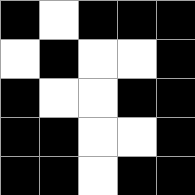[["black", "white", "black", "black", "black"], ["white", "black", "white", "white", "black"], ["black", "white", "white", "black", "black"], ["black", "black", "white", "white", "black"], ["black", "black", "white", "black", "black"]]